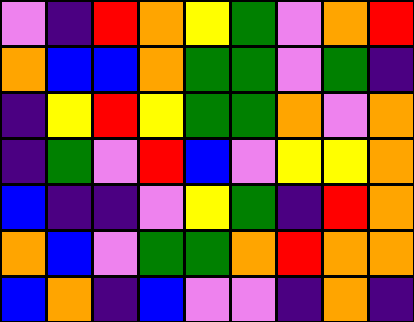[["violet", "indigo", "red", "orange", "yellow", "green", "violet", "orange", "red"], ["orange", "blue", "blue", "orange", "green", "green", "violet", "green", "indigo"], ["indigo", "yellow", "red", "yellow", "green", "green", "orange", "violet", "orange"], ["indigo", "green", "violet", "red", "blue", "violet", "yellow", "yellow", "orange"], ["blue", "indigo", "indigo", "violet", "yellow", "green", "indigo", "red", "orange"], ["orange", "blue", "violet", "green", "green", "orange", "red", "orange", "orange"], ["blue", "orange", "indigo", "blue", "violet", "violet", "indigo", "orange", "indigo"]]